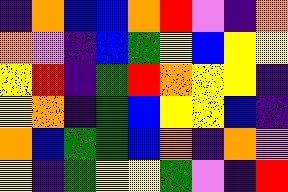[["indigo", "orange", "blue", "blue", "orange", "red", "violet", "indigo", "orange"], ["orange", "violet", "indigo", "blue", "green", "yellow", "blue", "yellow", "yellow"], ["yellow", "red", "indigo", "green", "red", "orange", "yellow", "yellow", "indigo"], ["yellow", "orange", "indigo", "green", "blue", "yellow", "yellow", "blue", "indigo"], ["orange", "blue", "green", "green", "blue", "orange", "indigo", "orange", "violet"], ["yellow", "indigo", "green", "yellow", "yellow", "green", "violet", "indigo", "red"]]